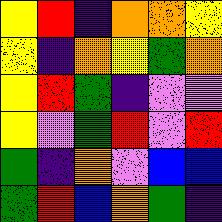[["yellow", "red", "indigo", "orange", "orange", "yellow"], ["yellow", "indigo", "orange", "yellow", "green", "orange"], ["yellow", "red", "green", "indigo", "violet", "violet"], ["yellow", "violet", "green", "red", "violet", "red"], ["green", "indigo", "orange", "violet", "blue", "blue"], ["green", "red", "blue", "orange", "green", "indigo"]]